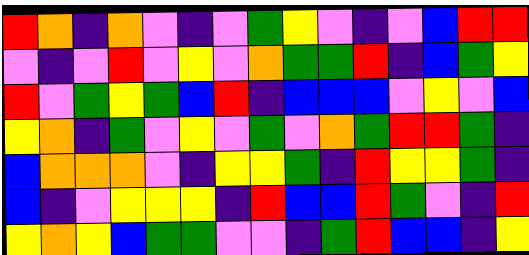[["red", "orange", "indigo", "orange", "violet", "indigo", "violet", "green", "yellow", "violet", "indigo", "violet", "blue", "red", "red"], ["violet", "indigo", "violet", "red", "violet", "yellow", "violet", "orange", "green", "green", "red", "indigo", "blue", "green", "yellow"], ["red", "violet", "green", "yellow", "green", "blue", "red", "indigo", "blue", "blue", "blue", "violet", "yellow", "violet", "blue"], ["yellow", "orange", "indigo", "green", "violet", "yellow", "violet", "green", "violet", "orange", "green", "red", "red", "green", "indigo"], ["blue", "orange", "orange", "orange", "violet", "indigo", "yellow", "yellow", "green", "indigo", "red", "yellow", "yellow", "green", "indigo"], ["blue", "indigo", "violet", "yellow", "yellow", "yellow", "indigo", "red", "blue", "blue", "red", "green", "violet", "indigo", "red"], ["yellow", "orange", "yellow", "blue", "green", "green", "violet", "violet", "indigo", "green", "red", "blue", "blue", "indigo", "yellow"]]